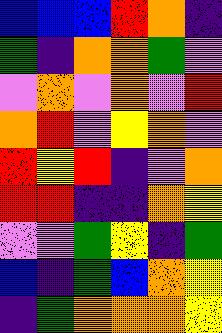[["blue", "blue", "blue", "red", "orange", "indigo"], ["green", "indigo", "orange", "orange", "green", "violet"], ["violet", "orange", "violet", "orange", "violet", "red"], ["orange", "red", "violet", "yellow", "orange", "violet"], ["red", "yellow", "red", "indigo", "violet", "orange"], ["red", "red", "indigo", "indigo", "orange", "yellow"], ["violet", "violet", "green", "yellow", "indigo", "green"], ["blue", "indigo", "green", "blue", "orange", "yellow"], ["indigo", "green", "orange", "orange", "orange", "yellow"]]